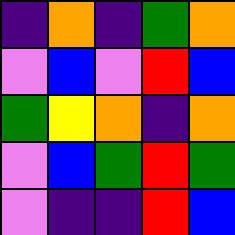[["indigo", "orange", "indigo", "green", "orange"], ["violet", "blue", "violet", "red", "blue"], ["green", "yellow", "orange", "indigo", "orange"], ["violet", "blue", "green", "red", "green"], ["violet", "indigo", "indigo", "red", "blue"]]